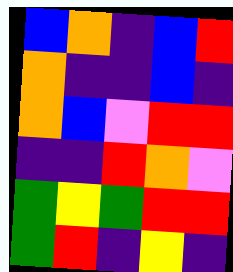[["blue", "orange", "indigo", "blue", "red"], ["orange", "indigo", "indigo", "blue", "indigo"], ["orange", "blue", "violet", "red", "red"], ["indigo", "indigo", "red", "orange", "violet"], ["green", "yellow", "green", "red", "red"], ["green", "red", "indigo", "yellow", "indigo"]]